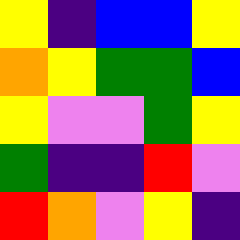[["yellow", "indigo", "blue", "blue", "yellow"], ["orange", "yellow", "green", "green", "blue"], ["yellow", "violet", "violet", "green", "yellow"], ["green", "indigo", "indigo", "red", "violet"], ["red", "orange", "violet", "yellow", "indigo"]]